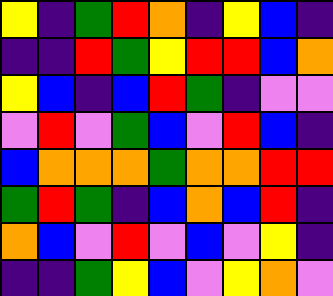[["yellow", "indigo", "green", "red", "orange", "indigo", "yellow", "blue", "indigo"], ["indigo", "indigo", "red", "green", "yellow", "red", "red", "blue", "orange"], ["yellow", "blue", "indigo", "blue", "red", "green", "indigo", "violet", "violet"], ["violet", "red", "violet", "green", "blue", "violet", "red", "blue", "indigo"], ["blue", "orange", "orange", "orange", "green", "orange", "orange", "red", "red"], ["green", "red", "green", "indigo", "blue", "orange", "blue", "red", "indigo"], ["orange", "blue", "violet", "red", "violet", "blue", "violet", "yellow", "indigo"], ["indigo", "indigo", "green", "yellow", "blue", "violet", "yellow", "orange", "violet"]]